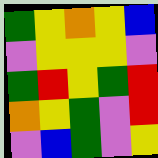[["green", "yellow", "orange", "yellow", "blue"], ["violet", "yellow", "yellow", "yellow", "violet"], ["green", "red", "yellow", "green", "red"], ["orange", "yellow", "green", "violet", "red"], ["violet", "blue", "green", "violet", "yellow"]]